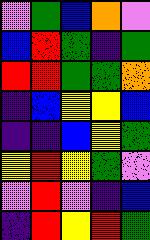[["violet", "green", "blue", "orange", "violet"], ["blue", "red", "green", "indigo", "green"], ["red", "red", "green", "green", "orange"], ["indigo", "blue", "yellow", "yellow", "blue"], ["indigo", "indigo", "blue", "yellow", "green"], ["yellow", "red", "yellow", "green", "violet"], ["violet", "red", "violet", "indigo", "blue"], ["indigo", "red", "yellow", "red", "green"]]